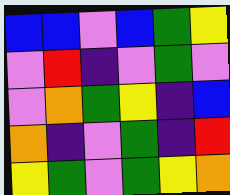[["blue", "blue", "violet", "blue", "green", "yellow"], ["violet", "red", "indigo", "violet", "green", "violet"], ["violet", "orange", "green", "yellow", "indigo", "blue"], ["orange", "indigo", "violet", "green", "indigo", "red"], ["yellow", "green", "violet", "green", "yellow", "orange"]]